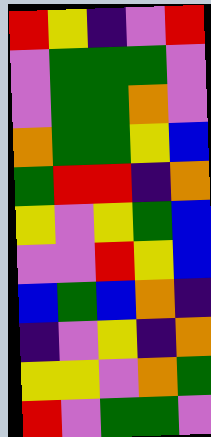[["red", "yellow", "indigo", "violet", "red"], ["violet", "green", "green", "green", "violet"], ["violet", "green", "green", "orange", "violet"], ["orange", "green", "green", "yellow", "blue"], ["green", "red", "red", "indigo", "orange"], ["yellow", "violet", "yellow", "green", "blue"], ["violet", "violet", "red", "yellow", "blue"], ["blue", "green", "blue", "orange", "indigo"], ["indigo", "violet", "yellow", "indigo", "orange"], ["yellow", "yellow", "violet", "orange", "green"], ["red", "violet", "green", "green", "violet"]]